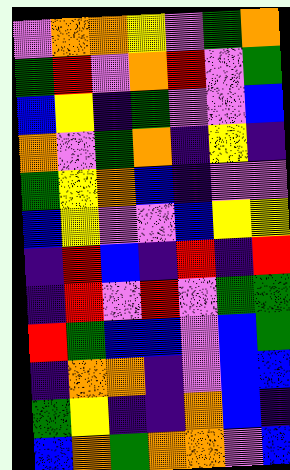[["violet", "orange", "orange", "yellow", "violet", "green", "orange"], ["green", "red", "violet", "orange", "red", "violet", "green"], ["blue", "yellow", "indigo", "green", "violet", "violet", "blue"], ["orange", "violet", "green", "orange", "indigo", "yellow", "indigo"], ["green", "yellow", "orange", "blue", "indigo", "violet", "violet"], ["blue", "yellow", "violet", "violet", "blue", "yellow", "yellow"], ["indigo", "red", "blue", "indigo", "red", "indigo", "red"], ["indigo", "red", "violet", "red", "violet", "green", "green"], ["red", "green", "blue", "blue", "violet", "blue", "green"], ["indigo", "orange", "orange", "indigo", "violet", "blue", "blue"], ["green", "yellow", "indigo", "indigo", "orange", "blue", "indigo"], ["blue", "orange", "green", "orange", "orange", "violet", "blue"]]